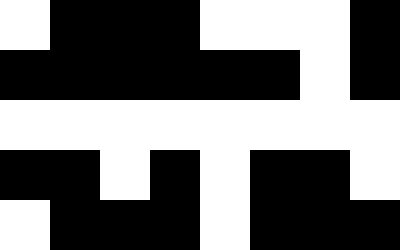[["white", "black", "black", "black", "white", "white", "white", "black"], ["black", "black", "black", "black", "black", "black", "white", "black"], ["white", "white", "white", "white", "white", "white", "white", "white"], ["black", "black", "white", "black", "white", "black", "black", "white"], ["white", "black", "black", "black", "white", "black", "black", "black"]]